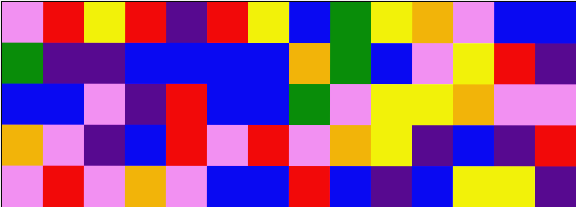[["violet", "red", "yellow", "red", "indigo", "red", "yellow", "blue", "green", "yellow", "orange", "violet", "blue", "blue"], ["green", "indigo", "indigo", "blue", "blue", "blue", "blue", "orange", "green", "blue", "violet", "yellow", "red", "indigo"], ["blue", "blue", "violet", "indigo", "red", "blue", "blue", "green", "violet", "yellow", "yellow", "orange", "violet", "violet"], ["orange", "violet", "indigo", "blue", "red", "violet", "red", "violet", "orange", "yellow", "indigo", "blue", "indigo", "red"], ["violet", "red", "violet", "orange", "violet", "blue", "blue", "red", "blue", "indigo", "blue", "yellow", "yellow", "indigo"]]